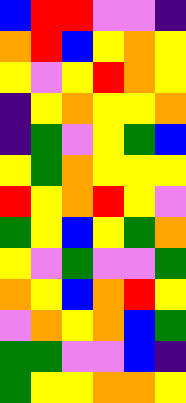[["blue", "red", "red", "violet", "violet", "indigo"], ["orange", "red", "blue", "yellow", "orange", "yellow"], ["yellow", "violet", "yellow", "red", "orange", "yellow"], ["indigo", "yellow", "orange", "yellow", "yellow", "orange"], ["indigo", "green", "violet", "yellow", "green", "blue"], ["yellow", "green", "orange", "yellow", "yellow", "yellow"], ["red", "yellow", "orange", "red", "yellow", "violet"], ["green", "yellow", "blue", "yellow", "green", "orange"], ["yellow", "violet", "green", "violet", "violet", "green"], ["orange", "yellow", "blue", "orange", "red", "yellow"], ["violet", "orange", "yellow", "orange", "blue", "green"], ["green", "green", "violet", "violet", "blue", "indigo"], ["green", "yellow", "yellow", "orange", "orange", "yellow"]]